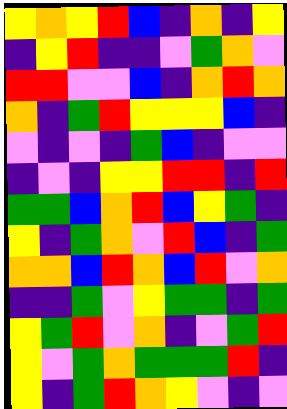[["yellow", "orange", "yellow", "red", "blue", "indigo", "orange", "indigo", "yellow"], ["indigo", "yellow", "red", "indigo", "indigo", "violet", "green", "orange", "violet"], ["red", "red", "violet", "violet", "blue", "indigo", "orange", "red", "orange"], ["orange", "indigo", "green", "red", "yellow", "yellow", "yellow", "blue", "indigo"], ["violet", "indigo", "violet", "indigo", "green", "blue", "indigo", "violet", "violet"], ["indigo", "violet", "indigo", "yellow", "yellow", "red", "red", "indigo", "red"], ["green", "green", "blue", "orange", "red", "blue", "yellow", "green", "indigo"], ["yellow", "indigo", "green", "orange", "violet", "red", "blue", "indigo", "green"], ["orange", "orange", "blue", "red", "orange", "blue", "red", "violet", "orange"], ["indigo", "indigo", "green", "violet", "yellow", "green", "green", "indigo", "green"], ["yellow", "green", "red", "violet", "orange", "indigo", "violet", "green", "red"], ["yellow", "violet", "green", "orange", "green", "green", "green", "red", "indigo"], ["yellow", "indigo", "green", "red", "orange", "yellow", "violet", "indigo", "violet"]]